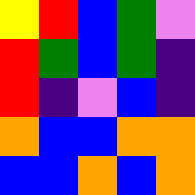[["yellow", "red", "blue", "green", "violet"], ["red", "green", "blue", "green", "indigo"], ["red", "indigo", "violet", "blue", "indigo"], ["orange", "blue", "blue", "orange", "orange"], ["blue", "blue", "orange", "blue", "orange"]]